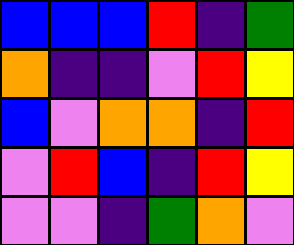[["blue", "blue", "blue", "red", "indigo", "green"], ["orange", "indigo", "indigo", "violet", "red", "yellow"], ["blue", "violet", "orange", "orange", "indigo", "red"], ["violet", "red", "blue", "indigo", "red", "yellow"], ["violet", "violet", "indigo", "green", "orange", "violet"]]